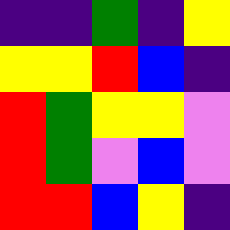[["indigo", "indigo", "green", "indigo", "yellow"], ["yellow", "yellow", "red", "blue", "indigo"], ["red", "green", "yellow", "yellow", "violet"], ["red", "green", "violet", "blue", "violet"], ["red", "red", "blue", "yellow", "indigo"]]